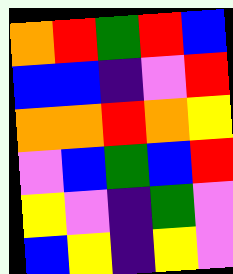[["orange", "red", "green", "red", "blue"], ["blue", "blue", "indigo", "violet", "red"], ["orange", "orange", "red", "orange", "yellow"], ["violet", "blue", "green", "blue", "red"], ["yellow", "violet", "indigo", "green", "violet"], ["blue", "yellow", "indigo", "yellow", "violet"]]